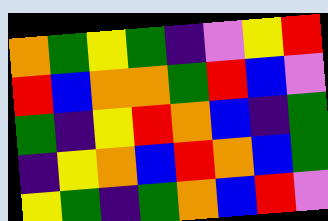[["orange", "green", "yellow", "green", "indigo", "violet", "yellow", "red"], ["red", "blue", "orange", "orange", "green", "red", "blue", "violet"], ["green", "indigo", "yellow", "red", "orange", "blue", "indigo", "green"], ["indigo", "yellow", "orange", "blue", "red", "orange", "blue", "green"], ["yellow", "green", "indigo", "green", "orange", "blue", "red", "violet"]]